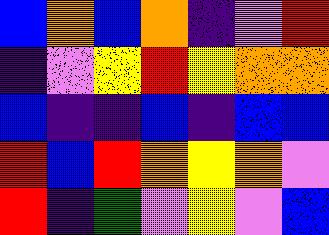[["blue", "orange", "blue", "orange", "indigo", "violet", "red"], ["indigo", "violet", "yellow", "red", "yellow", "orange", "orange"], ["blue", "indigo", "indigo", "blue", "indigo", "blue", "blue"], ["red", "blue", "red", "orange", "yellow", "orange", "violet"], ["red", "indigo", "green", "violet", "yellow", "violet", "blue"]]